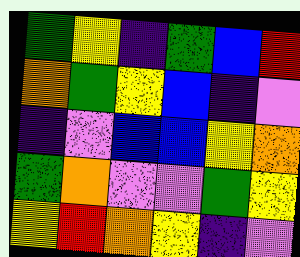[["green", "yellow", "indigo", "green", "blue", "red"], ["orange", "green", "yellow", "blue", "indigo", "violet"], ["indigo", "violet", "blue", "blue", "yellow", "orange"], ["green", "orange", "violet", "violet", "green", "yellow"], ["yellow", "red", "orange", "yellow", "indigo", "violet"]]